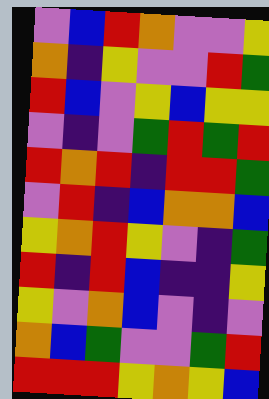[["violet", "blue", "red", "orange", "violet", "violet", "yellow"], ["orange", "indigo", "yellow", "violet", "violet", "red", "green"], ["red", "blue", "violet", "yellow", "blue", "yellow", "yellow"], ["violet", "indigo", "violet", "green", "red", "green", "red"], ["red", "orange", "red", "indigo", "red", "red", "green"], ["violet", "red", "indigo", "blue", "orange", "orange", "blue"], ["yellow", "orange", "red", "yellow", "violet", "indigo", "green"], ["red", "indigo", "red", "blue", "indigo", "indigo", "yellow"], ["yellow", "violet", "orange", "blue", "violet", "indigo", "violet"], ["orange", "blue", "green", "violet", "violet", "green", "red"], ["red", "red", "red", "yellow", "orange", "yellow", "blue"]]